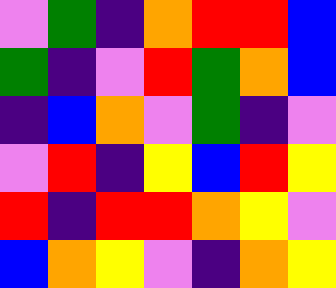[["violet", "green", "indigo", "orange", "red", "red", "blue"], ["green", "indigo", "violet", "red", "green", "orange", "blue"], ["indigo", "blue", "orange", "violet", "green", "indigo", "violet"], ["violet", "red", "indigo", "yellow", "blue", "red", "yellow"], ["red", "indigo", "red", "red", "orange", "yellow", "violet"], ["blue", "orange", "yellow", "violet", "indigo", "orange", "yellow"]]